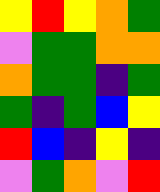[["yellow", "red", "yellow", "orange", "green"], ["violet", "green", "green", "orange", "orange"], ["orange", "green", "green", "indigo", "green"], ["green", "indigo", "green", "blue", "yellow"], ["red", "blue", "indigo", "yellow", "indigo"], ["violet", "green", "orange", "violet", "red"]]